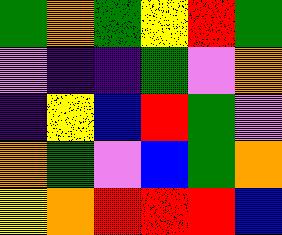[["green", "orange", "green", "yellow", "red", "green"], ["violet", "indigo", "indigo", "green", "violet", "orange"], ["indigo", "yellow", "blue", "red", "green", "violet"], ["orange", "green", "violet", "blue", "green", "orange"], ["yellow", "orange", "red", "red", "red", "blue"]]